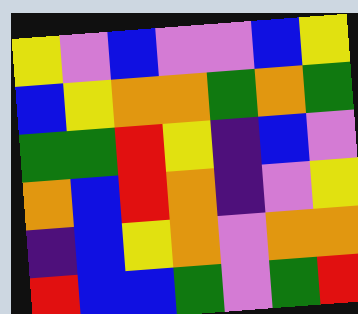[["yellow", "violet", "blue", "violet", "violet", "blue", "yellow"], ["blue", "yellow", "orange", "orange", "green", "orange", "green"], ["green", "green", "red", "yellow", "indigo", "blue", "violet"], ["orange", "blue", "red", "orange", "indigo", "violet", "yellow"], ["indigo", "blue", "yellow", "orange", "violet", "orange", "orange"], ["red", "blue", "blue", "green", "violet", "green", "red"]]